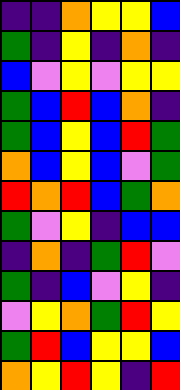[["indigo", "indigo", "orange", "yellow", "yellow", "blue"], ["green", "indigo", "yellow", "indigo", "orange", "indigo"], ["blue", "violet", "yellow", "violet", "yellow", "yellow"], ["green", "blue", "red", "blue", "orange", "indigo"], ["green", "blue", "yellow", "blue", "red", "green"], ["orange", "blue", "yellow", "blue", "violet", "green"], ["red", "orange", "red", "blue", "green", "orange"], ["green", "violet", "yellow", "indigo", "blue", "blue"], ["indigo", "orange", "indigo", "green", "red", "violet"], ["green", "indigo", "blue", "violet", "yellow", "indigo"], ["violet", "yellow", "orange", "green", "red", "yellow"], ["green", "red", "blue", "yellow", "yellow", "blue"], ["orange", "yellow", "red", "yellow", "indigo", "red"]]